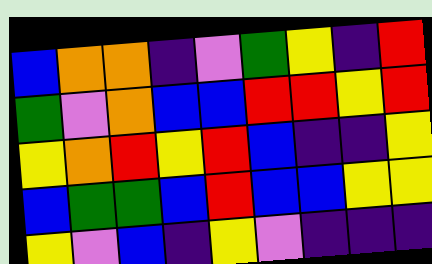[["blue", "orange", "orange", "indigo", "violet", "green", "yellow", "indigo", "red"], ["green", "violet", "orange", "blue", "blue", "red", "red", "yellow", "red"], ["yellow", "orange", "red", "yellow", "red", "blue", "indigo", "indigo", "yellow"], ["blue", "green", "green", "blue", "red", "blue", "blue", "yellow", "yellow"], ["yellow", "violet", "blue", "indigo", "yellow", "violet", "indigo", "indigo", "indigo"]]